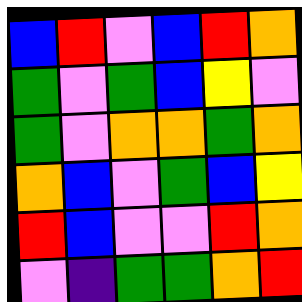[["blue", "red", "violet", "blue", "red", "orange"], ["green", "violet", "green", "blue", "yellow", "violet"], ["green", "violet", "orange", "orange", "green", "orange"], ["orange", "blue", "violet", "green", "blue", "yellow"], ["red", "blue", "violet", "violet", "red", "orange"], ["violet", "indigo", "green", "green", "orange", "red"]]